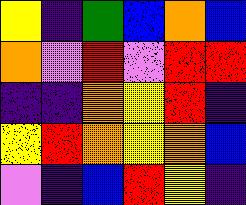[["yellow", "indigo", "green", "blue", "orange", "blue"], ["orange", "violet", "red", "violet", "red", "red"], ["indigo", "indigo", "orange", "yellow", "red", "indigo"], ["yellow", "red", "orange", "yellow", "orange", "blue"], ["violet", "indigo", "blue", "red", "yellow", "indigo"]]